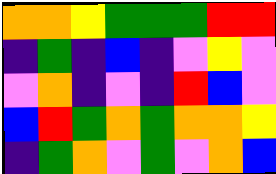[["orange", "orange", "yellow", "green", "green", "green", "red", "red"], ["indigo", "green", "indigo", "blue", "indigo", "violet", "yellow", "violet"], ["violet", "orange", "indigo", "violet", "indigo", "red", "blue", "violet"], ["blue", "red", "green", "orange", "green", "orange", "orange", "yellow"], ["indigo", "green", "orange", "violet", "green", "violet", "orange", "blue"]]